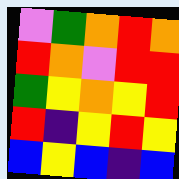[["violet", "green", "orange", "red", "orange"], ["red", "orange", "violet", "red", "red"], ["green", "yellow", "orange", "yellow", "red"], ["red", "indigo", "yellow", "red", "yellow"], ["blue", "yellow", "blue", "indigo", "blue"]]